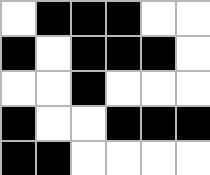[["white", "black", "black", "black", "white", "white"], ["black", "white", "black", "black", "black", "white"], ["white", "white", "black", "white", "white", "white"], ["black", "white", "white", "black", "black", "black"], ["black", "black", "white", "white", "white", "white"]]